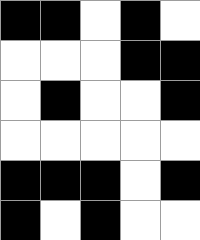[["black", "black", "white", "black", "white"], ["white", "white", "white", "black", "black"], ["white", "black", "white", "white", "black"], ["white", "white", "white", "white", "white"], ["black", "black", "black", "white", "black"], ["black", "white", "black", "white", "white"]]